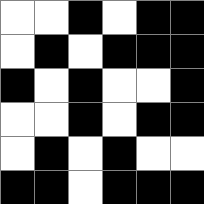[["white", "white", "black", "white", "black", "black"], ["white", "black", "white", "black", "black", "black"], ["black", "white", "black", "white", "white", "black"], ["white", "white", "black", "white", "black", "black"], ["white", "black", "white", "black", "white", "white"], ["black", "black", "white", "black", "black", "black"]]